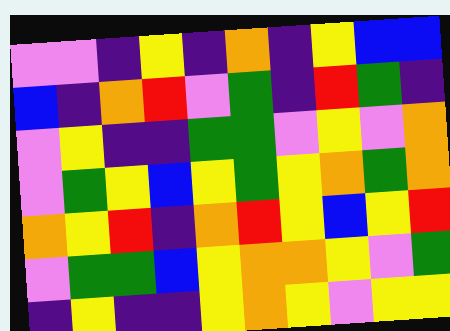[["violet", "violet", "indigo", "yellow", "indigo", "orange", "indigo", "yellow", "blue", "blue"], ["blue", "indigo", "orange", "red", "violet", "green", "indigo", "red", "green", "indigo"], ["violet", "yellow", "indigo", "indigo", "green", "green", "violet", "yellow", "violet", "orange"], ["violet", "green", "yellow", "blue", "yellow", "green", "yellow", "orange", "green", "orange"], ["orange", "yellow", "red", "indigo", "orange", "red", "yellow", "blue", "yellow", "red"], ["violet", "green", "green", "blue", "yellow", "orange", "orange", "yellow", "violet", "green"], ["indigo", "yellow", "indigo", "indigo", "yellow", "orange", "yellow", "violet", "yellow", "yellow"]]